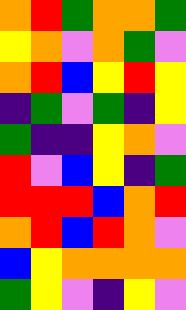[["orange", "red", "green", "orange", "orange", "green"], ["yellow", "orange", "violet", "orange", "green", "violet"], ["orange", "red", "blue", "yellow", "red", "yellow"], ["indigo", "green", "violet", "green", "indigo", "yellow"], ["green", "indigo", "indigo", "yellow", "orange", "violet"], ["red", "violet", "blue", "yellow", "indigo", "green"], ["red", "red", "red", "blue", "orange", "red"], ["orange", "red", "blue", "red", "orange", "violet"], ["blue", "yellow", "orange", "orange", "orange", "orange"], ["green", "yellow", "violet", "indigo", "yellow", "violet"]]